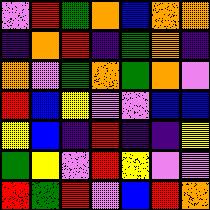[["violet", "red", "green", "orange", "blue", "orange", "orange"], ["indigo", "orange", "red", "indigo", "green", "orange", "indigo"], ["orange", "violet", "green", "orange", "green", "orange", "violet"], ["red", "blue", "yellow", "violet", "violet", "blue", "blue"], ["yellow", "blue", "indigo", "red", "indigo", "indigo", "yellow"], ["green", "yellow", "violet", "red", "yellow", "violet", "violet"], ["red", "green", "red", "violet", "blue", "red", "orange"]]